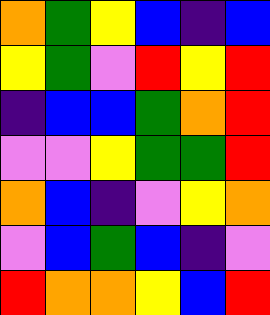[["orange", "green", "yellow", "blue", "indigo", "blue"], ["yellow", "green", "violet", "red", "yellow", "red"], ["indigo", "blue", "blue", "green", "orange", "red"], ["violet", "violet", "yellow", "green", "green", "red"], ["orange", "blue", "indigo", "violet", "yellow", "orange"], ["violet", "blue", "green", "blue", "indigo", "violet"], ["red", "orange", "orange", "yellow", "blue", "red"]]